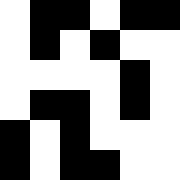[["white", "black", "black", "white", "black", "black"], ["white", "black", "white", "black", "white", "white"], ["white", "white", "white", "white", "black", "white"], ["white", "black", "black", "white", "black", "white"], ["black", "white", "black", "white", "white", "white"], ["black", "white", "black", "black", "white", "white"]]